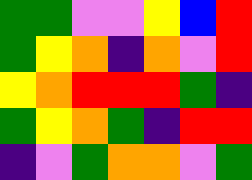[["green", "green", "violet", "violet", "yellow", "blue", "red"], ["green", "yellow", "orange", "indigo", "orange", "violet", "red"], ["yellow", "orange", "red", "red", "red", "green", "indigo"], ["green", "yellow", "orange", "green", "indigo", "red", "red"], ["indigo", "violet", "green", "orange", "orange", "violet", "green"]]